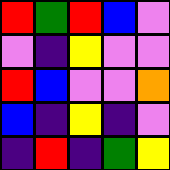[["red", "green", "red", "blue", "violet"], ["violet", "indigo", "yellow", "violet", "violet"], ["red", "blue", "violet", "violet", "orange"], ["blue", "indigo", "yellow", "indigo", "violet"], ["indigo", "red", "indigo", "green", "yellow"]]